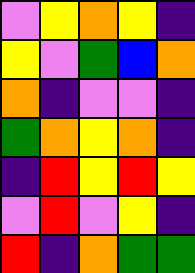[["violet", "yellow", "orange", "yellow", "indigo"], ["yellow", "violet", "green", "blue", "orange"], ["orange", "indigo", "violet", "violet", "indigo"], ["green", "orange", "yellow", "orange", "indigo"], ["indigo", "red", "yellow", "red", "yellow"], ["violet", "red", "violet", "yellow", "indigo"], ["red", "indigo", "orange", "green", "green"]]